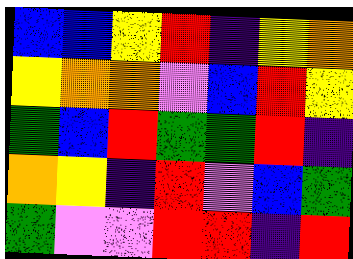[["blue", "blue", "yellow", "red", "indigo", "yellow", "orange"], ["yellow", "orange", "orange", "violet", "blue", "red", "yellow"], ["green", "blue", "red", "green", "green", "red", "indigo"], ["orange", "yellow", "indigo", "red", "violet", "blue", "green"], ["green", "violet", "violet", "red", "red", "indigo", "red"]]